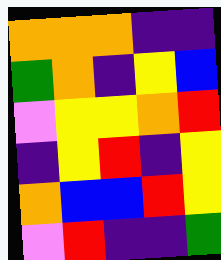[["orange", "orange", "orange", "indigo", "indigo"], ["green", "orange", "indigo", "yellow", "blue"], ["violet", "yellow", "yellow", "orange", "red"], ["indigo", "yellow", "red", "indigo", "yellow"], ["orange", "blue", "blue", "red", "yellow"], ["violet", "red", "indigo", "indigo", "green"]]